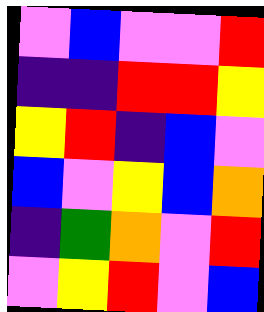[["violet", "blue", "violet", "violet", "red"], ["indigo", "indigo", "red", "red", "yellow"], ["yellow", "red", "indigo", "blue", "violet"], ["blue", "violet", "yellow", "blue", "orange"], ["indigo", "green", "orange", "violet", "red"], ["violet", "yellow", "red", "violet", "blue"]]